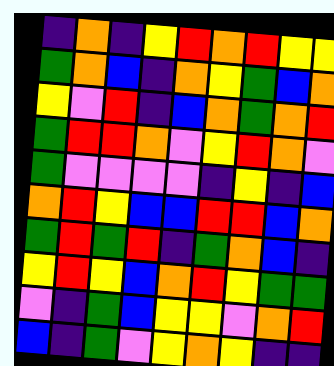[["indigo", "orange", "indigo", "yellow", "red", "orange", "red", "yellow", "yellow"], ["green", "orange", "blue", "indigo", "orange", "yellow", "green", "blue", "orange"], ["yellow", "violet", "red", "indigo", "blue", "orange", "green", "orange", "red"], ["green", "red", "red", "orange", "violet", "yellow", "red", "orange", "violet"], ["green", "violet", "violet", "violet", "violet", "indigo", "yellow", "indigo", "blue"], ["orange", "red", "yellow", "blue", "blue", "red", "red", "blue", "orange"], ["green", "red", "green", "red", "indigo", "green", "orange", "blue", "indigo"], ["yellow", "red", "yellow", "blue", "orange", "red", "yellow", "green", "green"], ["violet", "indigo", "green", "blue", "yellow", "yellow", "violet", "orange", "red"], ["blue", "indigo", "green", "violet", "yellow", "orange", "yellow", "indigo", "indigo"]]